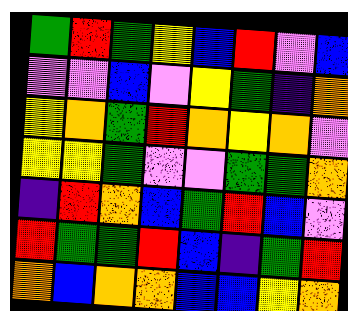[["green", "red", "green", "yellow", "blue", "red", "violet", "blue"], ["violet", "violet", "blue", "violet", "yellow", "green", "indigo", "orange"], ["yellow", "orange", "green", "red", "orange", "yellow", "orange", "violet"], ["yellow", "yellow", "green", "violet", "violet", "green", "green", "orange"], ["indigo", "red", "orange", "blue", "green", "red", "blue", "violet"], ["red", "green", "green", "red", "blue", "indigo", "green", "red"], ["orange", "blue", "orange", "orange", "blue", "blue", "yellow", "orange"]]